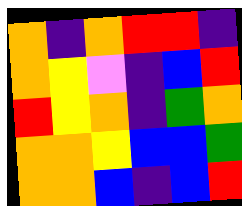[["orange", "indigo", "orange", "red", "red", "indigo"], ["orange", "yellow", "violet", "indigo", "blue", "red"], ["red", "yellow", "orange", "indigo", "green", "orange"], ["orange", "orange", "yellow", "blue", "blue", "green"], ["orange", "orange", "blue", "indigo", "blue", "red"]]